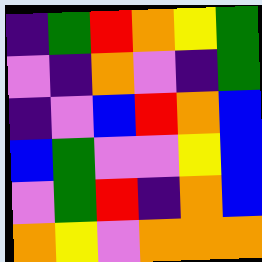[["indigo", "green", "red", "orange", "yellow", "green"], ["violet", "indigo", "orange", "violet", "indigo", "green"], ["indigo", "violet", "blue", "red", "orange", "blue"], ["blue", "green", "violet", "violet", "yellow", "blue"], ["violet", "green", "red", "indigo", "orange", "blue"], ["orange", "yellow", "violet", "orange", "orange", "orange"]]